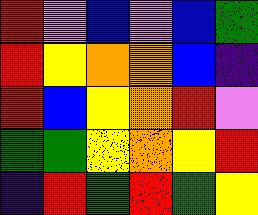[["red", "violet", "blue", "violet", "blue", "green"], ["red", "yellow", "orange", "orange", "blue", "indigo"], ["red", "blue", "yellow", "orange", "red", "violet"], ["green", "green", "yellow", "orange", "yellow", "red"], ["indigo", "red", "green", "red", "green", "yellow"]]